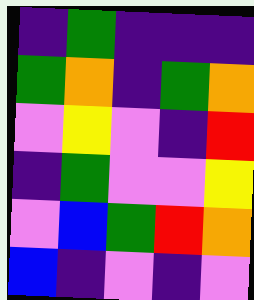[["indigo", "green", "indigo", "indigo", "indigo"], ["green", "orange", "indigo", "green", "orange"], ["violet", "yellow", "violet", "indigo", "red"], ["indigo", "green", "violet", "violet", "yellow"], ["violet", "blue", "green", "red", "orange"], ["blue", "indigo", "violet", "indigo", "violet"]]